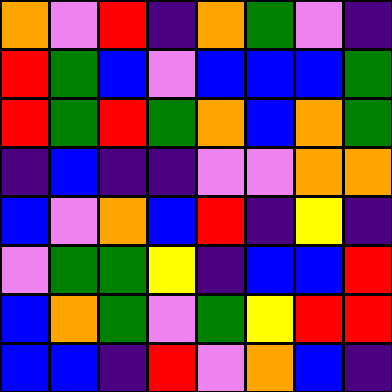[["orange", "violet", "red", "indigo", "orange", "green", "violet", "indigo"], ["red", "green", "blue", "violet", "blue", "blue", "blue", "green"], ["red", "green", "red", "green", "orange", "blue", "orange", "green"], ["indigo", "blue", "indigo", "indigo", "violet", "violet", "orange", "orange"], ["blue", "violet", "orange", "blue", "red", "indigo", "yellow", "indigo"], ["violet", "green", "green", "yellow", "indigo", "blue", "blue", "red"], ["blue", "orange", "green", "violet", "green", "yellow", "red", "red"], ["blue", "blue", "indigo", "red", "violet", "orange", "blue", "indigo"]]